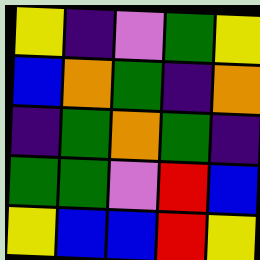[["yellow", "indigo", "violet", "green", "yellow"], ["blue", "orange", "green", "indigo", "orange"], ["indigo", "green", "orange", "green", "indigo"], ["green", "green", "violet", "red", "blue"], ["yellow", "blue", "blue", "red", "yellow"]]